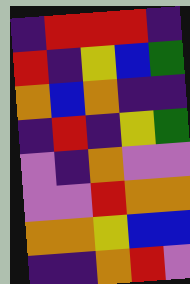[["indigo", "red", "red", "red", "indigo"], ["red", "indigo", "yellow", "blue", "green"], ["orange", "blue", "orange", "indigo", "indigo"], ["indigo", "red", "indigo", "yellow", "green"], ["violet", "indigo", "orange", "violet", "violet"], ["violet", "violet", "red", "orange", "orange"], ["orange", "orange", "yellow", "blue", "blue"], ["indigo", "indigo", "orange", "red", "violet"]]